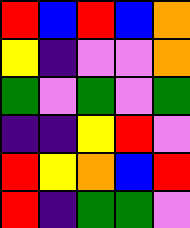[["red", "blue", "red", "blue", "orange"], ["yellow", "indigo", "violet", "violet", "orange"], ["green", "violet", "green", "violet", "green"], ["indigo", "indigo", "yellow", "red", "violet"], ["red", "yellow", "orange", "blue", "red"], ["red", "indigo", "green", "green", "violet"]]